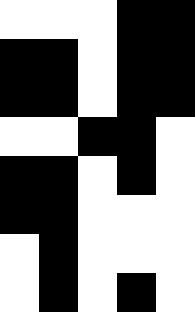[["white", "white", "white", "black", "black"], ["black", "black", "white", "black", "black"], ["black", "black", "white", "black", "black"], ["white", "white", "black", "black", "white"], ["black", "black", "white", "black", "white"], ["black", "black", "white", "white", "white"], ["white", "black", "white", "white", "white"], ["white", "black", "white", "black", "white"]]